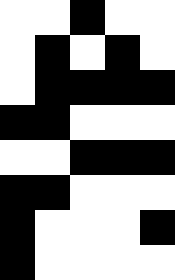[["white", "white", "black", "white", "white"], ["white", "black", "white", "black", "white"], ["white", "black", "black", "black", "black"], ["black", "black", "white", "white", "white"], ["white", "white", "black", "black", "black"], ["black", "black", "white", "white", "white"], ["black", "white", "white", "white", "black"], ["black", "white", "white", "white", "white"]]